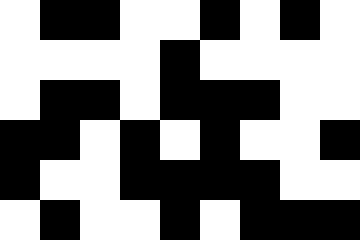[["white", "black", "black", "white", "white", "black", "white", "black", "white"], ["white", "white", "white", "white", "black", "white", "white", "white", "white"], ["white", "black", "black", "white", "black", "black", "black", "white", "white"], ["black", "black", "white", "black", "white", "black", "white", "white", "black"], ["black", "white", "white", "black", "black", "black", "black", "white", "white"], ["white", "black", "white", "white", "black", "white", "black", "black", "black"]]